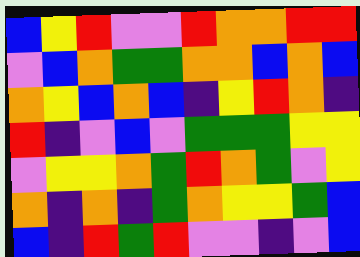[["blue", "yellow", "red", "violet", "violet", "red", "orange", "orange", "red", "red"], ["violet", "blue", "orange", "green", "green", "orange", "orange", "blue", "orange", "blue"], ["orange", "yellow", "blue", "orange", "blue", "indigo", "yellow", "red", "orange", "indigo"], ["red", "indigo", "violet", "blue", "violet", "green", "green", "green", "yellow", "yellow"], ["violet", "yellow", "yellow", "orange", "green", "red", "orange", "green", "violet", "yellow"], ["orange", "indigo", "orange", "indigo", "green", "orange", "yellow", "yellow", "green", "blue"], ["blue", "indigo", "red", "green", "red", "violet", "violet", "indigo", "violet", "blue"]]